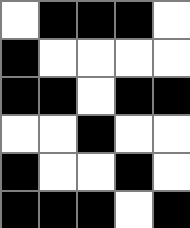[["white", "black", "black", "black", "white"], ["black", "white", "white", "white", "white"], ["black", "black", "white", "black", "black"], ["white", "white", "black", "white", "white"], ["black", "white", "white", "black", "white"], ["black", "black", "black", "white", "black"]]